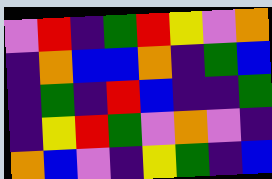[["violet", "red", "indigo", "green", "red", "yellow", "violet", "orange"], ["indigo", "orange", "blue", "blue", "orange", "indigo", "green", "blue"], ["indigo", "green", "indigo", "red", "blue", "indigo", "indigo", "green"], ["indigo", "yellow", "red", "green", "violet", "orange", "violet", "indigo"], ["orange", "blue", "violet", "indigo", "yellow", "green", "indigo", "blue"]]